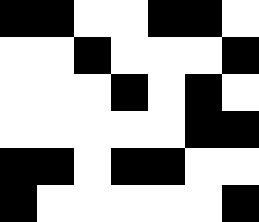[["black", "black", "white", "white", "black", "black", "white"], ["white", "white", "black", "white", "white", "white", "black"], ["white", "white", "white", "black", "white", "black", "white"], ["white", "white", "white", "white", "white", "black", "black"], ["black", "black", "white", "black", "black", "white", "white"], ["black", "white", "white", "white", "white", "white", "black"]]